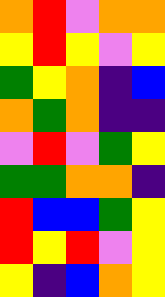[["orange", "red", "violet", "orange", "orange"], ["yellow", "red", "yellow", "violet", "yellow"], ["green", "yellow", "orange", "indigo", "blue"], ["orange", "green", "orange", "indigo", "indigo"], ["violet", "red", "violet", "green", "yellow"], ["green", "green", "orange", "orange", "indigo"], ["red", "blue", "blue", "green", "yellow"], ["red", "yellow", "red", "violet", "yellow"], ["yellow", "indigo", "blue", "orange", "yellow"]]